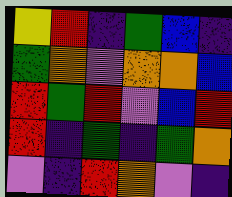[["yellow", "red", "indigo", "green", "blue", "indigo"], ["green", "orange", "violet", "orange", "orange", "blue"], ["red", "green", "red", "violet", "blue", "red"], ["red", "indigo", "green", "indigo", "green", "orange"], ["violet", "indigo", "red", "orange", "violet", "indigo"]]